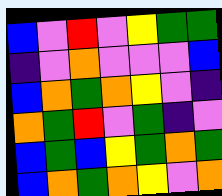[["blue", "violet", "red", "violet", "yellow", "green", "green"], ["indigo", "violet", "orange", "violet", "violet", "violet", "blue"], ["blue", "orange", "green", "orange", "yellow", "violet", "indigo"], ["orange", "green", "red", "violet", "green", "indigo", "violet"], ["blue", "green", "blue", "yellow", "green", "orange", "green"], ["blue", "orange", "green", "orange", "yellow", "violet", "orange"]]